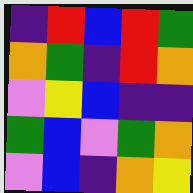[["indigo", "red", "blue", "red", "green"], ["orange", "green", "indigo", "red", "orange"], ["violet", "yellow", "blue", "indigo", "indigo"], ["green", "blue", "violet", "green", "orange"], ["violet", "blue", "indigo", "orange", "yellow"]]